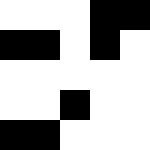[["white", "white", "white", "black", "black"], ["black", "black", "white", "black", "white"], ["white", "white", "white", "white", "white"], ["white", "white", "black", "white", "white"], ["black", "black", "white", "white", "white"]]